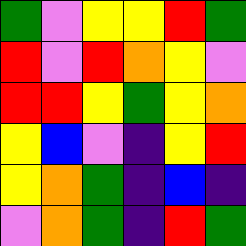[["green", "violet", "yellow", "yellow", "red", "green"], ["red", "violet", "red", "orange", "yellow", "violet"], ["red", "red", "yellow", "green", "yellow", "orange"], ["yellow", "blue", "violet", "indigo", "yellow", "red"], ["yellow", "orange", "green", "indigo", "blue", "indigo"], ["violet", "orange", "green", "indigo", "red", "green"]]